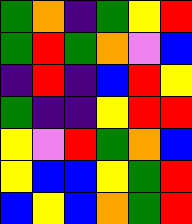[["green", "orange", "indigo", "green", "yellow", "red"], ["green", "red", "green", "orange", "violet", "blue"], ["indigo", "red", "indigo", "blue", "red", "yellow"], ["green", "indigo", "indigo", "yellow", "red", "red"], ["yellow", "violet", "red", "green", "orange", "blue"], ["yellow", "blue", "blue", "yellow", "green", "red"], ["blue", "yellow", "blue", "orange", "green", "red"]]